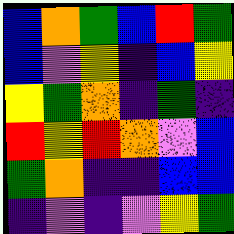[["blue", "orange", "green", "blue", "red", "green"], ["blue", "violet", "yellow", "indigo", "blue", "yellow"], ["yellow", "green", "orange", "indigo", "green", "indigo"], ["red", "yellow", "red", "orange", "violet", "blue"], ["green", "orange", "indigo", "indigo", "blue", "blue"], ["indigo", "violet", "indigo", "violet", "yellow", "green"]]